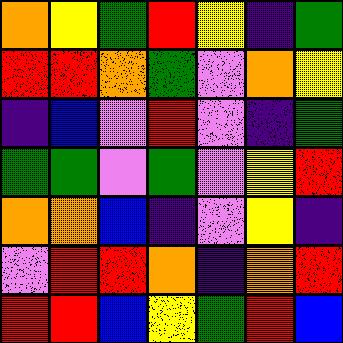[["orange", "yellow", "green", "red", "yellow", "indigo", "green"], ["red", "red", "orange", "green", "violet", "orange", "yellow"], ["indigo", "blue", "violet", "red", "violet", "indigo", "green"], ["green", "green", "violet", "green", "violet", "yellow", "red"], ["orange", "orange", "blue", "indigo", "violet", "yellow", "indigo"], ["violet", "red", "red", "orange", "indigo", "orange", "red"], ["red", "red", "blue", "yellow", "green", "red", "blue"]]